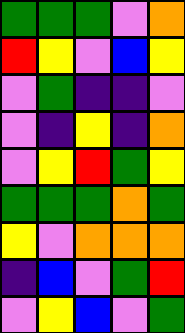[["green", "green", "green", "violet", "orange"], ["red", "yellow", "violet", "blue", "yellow"], ["violet", "green", "indigo", "indigo", "violet"], ["violet", "indigo", "yellow", "indigo", "orange"], ["violet", "yellow", "red", "green", "yellow"], ["green", "green", "green", "orange", "green"], ["yellow", "violet", "orange", "orange", "orange"], ["indigo", "blue", "violet", "green", "red"], ["violet", "yellow", "blue", "violet", "green"]]